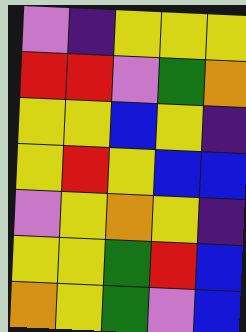[["violet", "indigo", "yellow", "yellow", "yellow"], ["red", "red", "violet", "green", "orange"], ["yellow", "yellow", "blue", "yellow", "indigo"], ["yellow", "red", "yellow", "blue", "blue"], ["violet", "yellow", "orange", "yellow", "indigo"], ["yellow", "yellow", "green", "red", "blue"], ["orange", "yellow", "green", "violet", "blue"]]